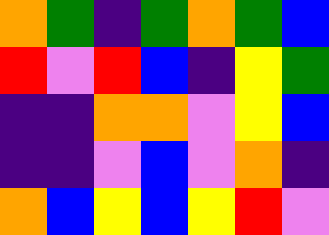[["orange", "green", "indigo", "green", "orange", "green", "blue"], ["red", "violet", "red", "blue", "indigo", "yellow", "green"], ["indigo", "indigo", "orange", "orange", "violet", "yellow", "blue"], ["indigo", "indigo", "violet", "blue", "violet", "orange", "indigo"], ["orange", "blue", "yellow", "blue", "yellow", "red", "violet"]]